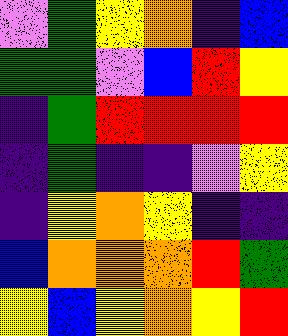[["violet", "green", "yellow", "orange", "indigo", "blue"], ["green", "green", "violet", "blue", "red", "yellow"], ["indigo", "green", "red", "red", "red", "red"], ["indigo", "green", "indigo", "indigo", "violet", "yellow"], ["indigo", "yellow", "orange", "yellow", "indigo", "indigo"], ["blue", "orange", "orange", "orange", "red", "green"], ["yellow", "blue", "yellow", "orange", "yellow", "red"]]